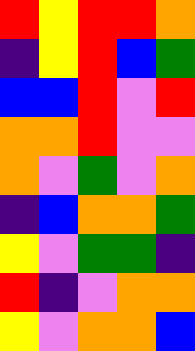[["red", "yellow", "red", "red", "orange"], ["indigo", "yellow", "red", "blue", "green"], ["blue", "blue", "red", "violet", "red"], ["orange", "orange", "red", "violet", "violet"], ["orange", "violet", "green", "violet", "orange"], ["indigo", "blue", "orange", "orange", "green"], ["yellow", "violet", "green", "green", "indigo"], ["red", "indigo", "violet", "orange", "orange"], ["yellow", "violet", "orange", "orange", "blue"]]